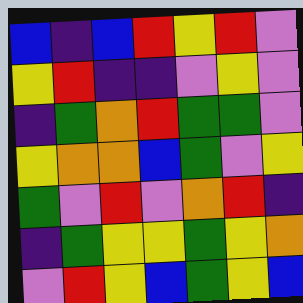[["blue", "indigo", "blue", "red", "yellow", "red", "violet"], ["yellow", "red", "indigo", "indigo", "violet", "yellow", "violet"], ["indigo", "green", "orange", "red", "green", "green", "violet"], ["yellow", "orange", "orange", "blue", "green", "violet", "yellow"], ["green", "violet", "red", "violet", "orange", "red", "indigo"], ["indigo", "green", "yellow", "yellow", "green", "yellow", "orange"], ["violet", "red", "yellow", "blue", "green", "yellow", "blue"]]